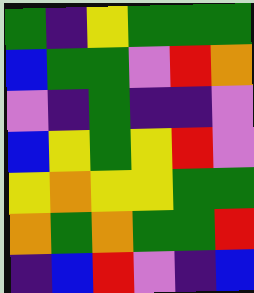[["green", "indigo", "yellow", "green", "green", "green"], ["blue", "green", "green", "violet", "red", "orange"], ["violet", "indigo", "green", "indigo", "indigo", "violet"], ["blue", "yellow", "green", "yellow", "red", "violet"], ["yellow", "orange", "yellow", "yellow", "green", "green"], ["orange", "green", "orange", "green", "green", "red"], ["indigo", "blue", "red", "violet", "indigo", "blue"]]